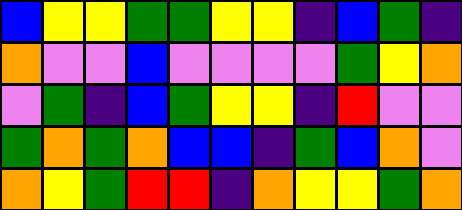[["blue", "yellow", "yellow", "green", "green", "yellow", "yellow", "indigo", "blue", "green", "indigo"], ["orange", "violet", "violet", "blue", "violet", "violet", "violet", "violet", "green", "yellow", "orange"], ["violet", "green", "indigo", "blue", "green", "yellow", "yellow", "indigo", "red", "violet", "violet"], ["green", "orange", "green", "orange", "blue", "blue", "indigo", "green", "blue", "orange", "violet"], ["orange", "yellow", "green", "red", "red", "indigo", "orange", "yellow", "yellow", "green", "orange"]]